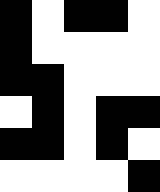[["black", "white", "black", "black", "white"], ["black", "white", "white", "white", "white"], ["black", "black", "white", "white", "white"], ["white", "black", "white", "black", "black"], ["black", "black", "white", "black", "white"], ["white", "white", "white", "white", "black"]]